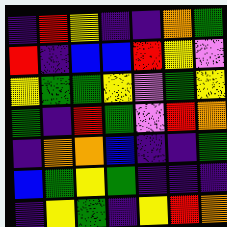[["indigo", "red", "yellow", "indigo", "indigo", "orange", "green"], ["red", "indigo", "blue", "blue", "red", "yellow", "violet"], ["yellow", "green", "green", "yellow", "violet", "green", "yellow"], ["green", "indigo", "red", "green", "violet", "red", "orange"], ["indigo", "orange", "orange", "blue", "indigo", "indigo", "green"], ["blue", "green", "yellow", "green", "indigo", "indigo", "indigo"], ["indigo", "yellow", "green", "indigo", "yellow", "red", "orange"]]